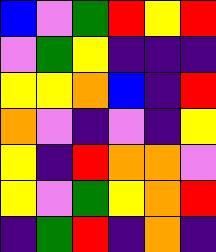[["blue", "violet", "green", "red", "yellow", "red"], ["violet", "green", "yellow", "indigo", "indigo", "indigo"], ["yellow", "yellow", "orange", "blue", "indigo", "red"], ["orange", "violet", "indigo", "violet", "indigo", "yellow"], ["yellow", "indigo", "red", "orange", "orange", "violet"], ["yellow", "violet", "green", "yellow", "orange", "red"], ["indigo", "green", "red", "indigo", "orange", "indigo"]]